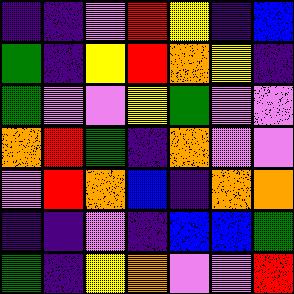[["indigo", "indigo", "violet", "red", "yellow", "indigo", "blue"], ["green", "indigo", "yellow", "red", "orange", "yellow", "indigo"], ["green", "violet", "violet", "yellow", "green", "violet", "violet"], ["orange", "red", "green", "indigo", "orange", "violet", "violet"], ["violet", "red", "orange", "blue", "indigo", "orange", "orange"], ["indigo", "indigo", "violet", "indigo", "blue", "blue", "green"], ["green", "indigo", "yellow", "orange", "violet", "violet", "red"]]